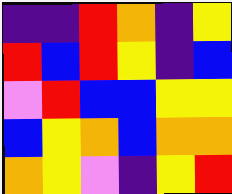[["indigo", "indigo", "red", "orange", "indigo", "yellow"], ["red", "blue", "red", "yellow", "indigo", "blue"], ["violet", "red", "blue", "blue", "yellow", "yellow"], ["blue", "yellow", "orange", "blue", "orange", "orange"], ["orange", "yellow", "violet", "indigo", "yellow", "red"]]